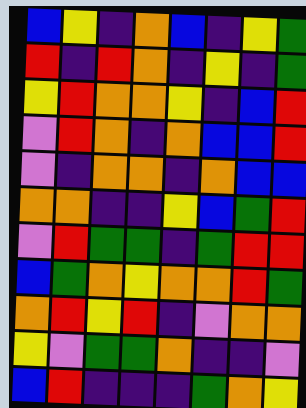[["blue", "yellow", "indigo", "orange", "blue", "indigo", "yellow", "green"], ["red", "indigo", "red", "orange", "indigo", "yellow", "indigo", "green"], ["yellow", "red", "orange", "orange", "yellow", "indigo", "blue", "red"], ["violet", "red", "orange", "indigo", "orange", "blue", "blue", "red"], ["violet", "indigo", "orange", "orange", "indigo", "orange", "blue", "blue"], ["orange", "orange", "indigo", "indigo", "yellow", "blue", "green", "red"], ["violet", "red", "green", "green", "indigo", "green", "red", "red"], ["blue", "green", "orange", "yellow", "orange", "orange", "red", "green"], ["orange", "red", "yellow", "red", "indigo", "violet", "orange", "orange"], ["yellow", "violet", "green", "green", "orange", "indigo", "indigo", "violet"], ["blue", "red", "indigo", "indigo", "indigo", "green", "orange", "yellow"]]